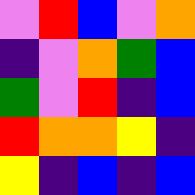[["violet", "red", "blue", "violet", "orange"], ["indigo", "violet", "orange", "green", "blue"], ["green", "violet", "red", "indigo", "blue"], ["red", "orange", "orange", "yellow", "indigo"], ["yellow", "indigo", "blue", "indigo", "blue"]]